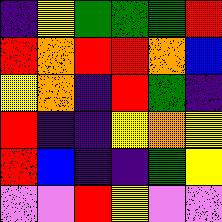[["indigo", "yellow", "green", "green", "green", "red"], ["red", "orange", "red", "red", "orange", "blue"], ["yellow", "orange", "indigo", "red", "green", "indigo"], ["red", "indigo", "indigo", "yellow", "orange", "yellow"], ["red", "blue", "indigo", "indigo", "green", "yellow"], ["violet", "violet", "red", "yellow", "violet", "violet"]]